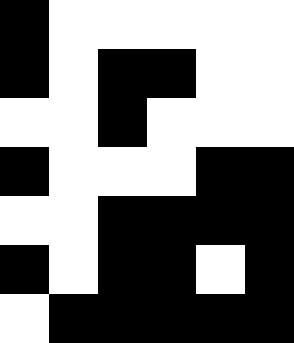[["black", "white", "white", "white", "white", "white"], ["black", "white", "black", "black", "white", "white"], ["white", "white", "black", "white", "white", "white"], ["black", "white", "white", "white", "black", "black"], ["white", "white", "black", "black", "black", "black"], ["black", "white", "black", "black", "white", "black"], ["white", "black", "black", "black", "black", "black"]]